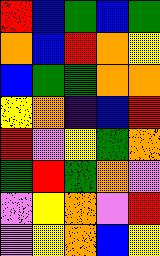[["red", "blue", "green", "blue", "green"], ["orange", "blue", "red", "orange", "yellow"], ["blue", "green", "green", "orange", "orange"], ["yellow", "orange", "indigo", "blue", "red"], ["red", "violet", "yellow", "green", "orange"], ["green", "red", "green", "orange", "violet"], ["violet", "yellow", "orange", "violet", "red"], ["violet", "yellow", "orange", "blue", "yellow"]]